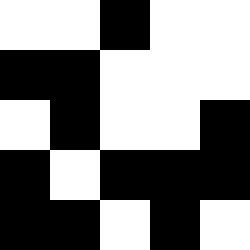[["white", "white", "black", "white", "white"], ["black", "black", "white", "white", "white"], ["white", "black", "white", "white", "black"], ["black", "white", "black", "black", "black"], ["black", "black", "white", "black", "white"]]